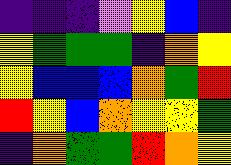[["indigo", "indigo", "indigo", "violet", "yellow", "blue", "indigo"], ["yellow", "green", "green", "green", "indigo", "orange", "yellow"], ["yellow", "blue", "blue", "blue", "orange", "green", "red"], ["red", "yellow", "blue", "orange", "yellow", "yellow", "green"], ["indigo", "orange", "green", "green", "red", "orange", "yellow"]]